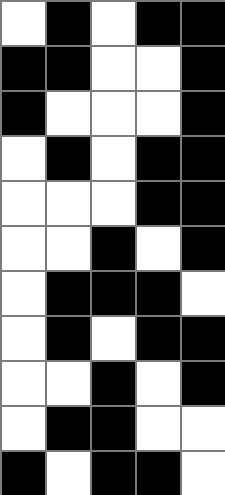[["white", "black", "white", "black", "black"], ["black", "black", "white", "white", "black"], ["black", "white", "white", "white", "black"], ["white", "black", "white", "black", "black"], ["white", "white", "white", "black", "black"], ["white", "white", "black", "white", "black"], ["white", "black", "black", "black", "white"], ["white", "black", "white", "black", "black"], ["white", "white", "black", "white", "black"], ["white", "black", "black", "white", "white"], ["black", "white", "black", "black", "white"]]